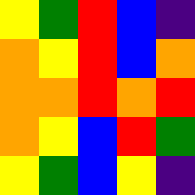[["yellow", "green", "red", "blue", "indigo"], ["orange", "yellow", "red", "blue", "orange"], ["orange", "orange", "red", "orange", "red"], ["orange", "yellow", "blue", "red", "green"], ["yellow", "green", "blue", "yellow", "indigo"]]